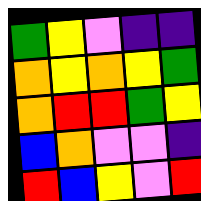[["green", "yellow", "violet", "indigo", "indigo"], ["orange", "yellow", "orange", "yellow", "green"], ["orange", "red", "red", "green", "yellow"], ["blue", "orange", "violet", "violet", "indigo"], ["red", "blue", "yellow", "violet", "red"]]